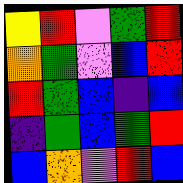[["yellow", "red", "violet", "green", "red"], ["orange", "green", "violet", "blue", "red"], ["red", "green", "blue", "indigo", "blue"], ["indigo", "green", "blue", "green", "red"], ["blue", "orange", "violet", "red", "blue"]]